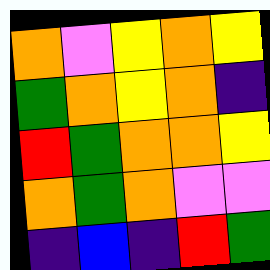[["orange", "violet", "yellow", "orange", "yellow"], ["green", "orange", "yellow", "orange", "indigo"], ["red", "green", "orange", "orange", "yellow"], ["orange", "green", "orange", "violet", "violet"], ["indigo", "blue", "indigo", "red", "green"]]